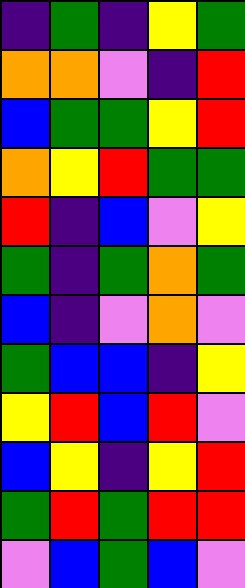[["indigo", "green", "indigo", "yellow", "green"], ["orange", "orange", "violet", "indigo", "red"], ["blue", "green", "green", "yellow", "red"], ["orange", "yellow", "red", "green", "green"], ["red", "indigo", "blue", "violet", "yellow"], ["green", "indigo", "green", "orange", "green"], ["blue", "indigo", "violet", "orange", "violet"], ["green", "blue", "blue", "indigo", "yellow"], ["yellow", "red", "blue", "red", "violet"], ["blue", "yellow", "indigo", "yellow", "red"], ["green", "red", "green", "red", "red"], ["violet", "blue", "green", "blue", "violet"]]